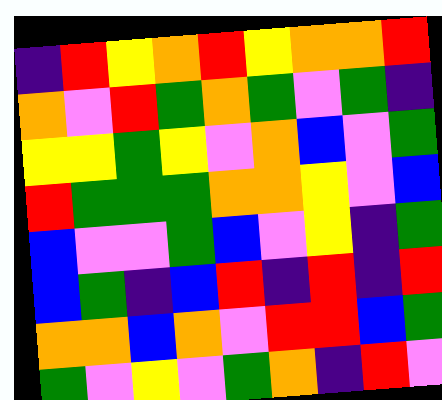[["indigo", "red", "yellow", "orange", "red", "yellow", "orange", "orange", "red"], ["orange", "violet", "red", "green", "orange", "green", "violet", "green", "indigo"], ["yellow", "yellow", "green", "yellow", "violet", "orange", "blue", "violet", "green"], ["red", "green", "green", "green", "orange", "orange", "yellow", "violet", "blue"], ["blue", "violet", "violet", "green", "blue", "violet", "yellow", "indigo", "green"], ["blue", "green", "indigo", "blue", "red", "indigo", "red", "indigo", "red"], ["orange", "orange", "blue", "orange", "violet", "red", "red", "blue", "green"], ["green", "violet", "yellow", "violet", "green", "orange", "indigo", "red", "violet"]]